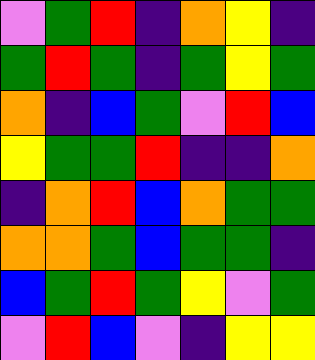[["violet", "green", "red", "indigo", "orange", "yellow", "indigo"], ["green", "red", "green", "indigo", "green", "yellow", "green"], ["orange", "indigo", "blue", "green", "violet", "red", "blue"], ["yellow", "green", "green", "red", "indigo", "indigo", "orange"], ["indigo", "orange", "red", "blue", "orange", "green", "green"], ["orange", "orange", "green", "blue", "green", "green", "indigo"], ["blue", "green", "red", "green", "yellow", "violet", "green"], ["violet", "red", "blue", "violet", "indigo", "yellow", "yellow"]]